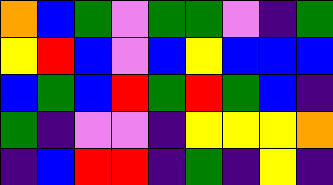[["orange", "blue", "green", "violet", "green", "green", "violet", "indigo", "green"], ["yellow", "red", "blue", "violet", "blue", "yellow", "blue", "blue", "blue"], ["blue", "green", "blue", "red", "green", "red", "green", "blue", "indigo"], ["green", "indigo", "violet", "violet", "indigo", "yellow", "yellow", "yellow", "orange"], ["indigo", "blue", "red", "red", "indigo", "green", "indigo", "yellow", "indigo"]]